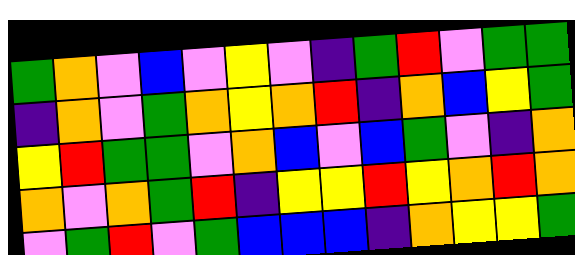[["green", "orange", "violet", "blue", "violet", "yellow", "violet", "indigo", "green", "red", "violet", "green", "green"], ["indigo", "orange", "violet", "green", "orange", "yellow", "orange", "red", "indigo", "orange", "blue", "yellow", "green"], ["yellow", "red", "green", "green", "violet", "orange", "blue", "violet", "blue", "green", "violet", "indigo", "orange"], ["orange", "violet", "orange", "green", "red", "indigo", "yellow", "yellow", "red", "yellow", "orange", "red", "orange"], ["violet", "green", "red", "violet", "green", "blue", "blue", "blue", "indigo", "orange", "yellow", "yellow", "green"]]